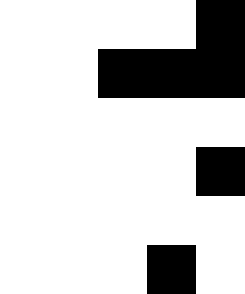[["white", "white", "white", "white", "black"], ["white", "white", "black", "black", "black"], ["white", "white", "white", "white", "white"], ["white", "white", "white", "white", "black"], ["white", "white", "white", "white", "white"], ["white", "white", "white", "black", "white"]]